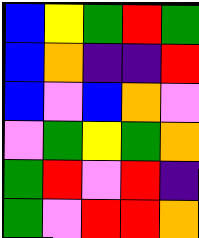[["blue", "yellow", "green", "red", "green"], ["blue", "orange", "indigo", "indigo", "red"], ["blue", "violet", "blue", "orange", "violet"], ["violet", "green", "yellow", "green", "orange"], ["green", "red", "violet", "red", "indigo"], ["green", "violet", "red", "red", "orange"]]